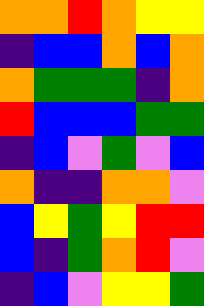[["orange", "orange", "red", "orange", "yellow", "yellow"], ["indigo", "blue", "blue", "orange", "blue", "orange"], ["orange", "green", "green", "green", "indigo", "orange"], ["red", "blue", "blue", "blue", "green", "green"], ["indigo", "blue", "violet", "green", "violet", "blue"], ["orange", "indigo", "indigo", "orange", "orange", "violet"], ["blue", "yellow", "green", "yellow", "red", "red"], ["blue", "indigo", "green", "orange", "red", "violet"], ["indigo", "blue", "violet", "yellow", "yellow", "green"]]